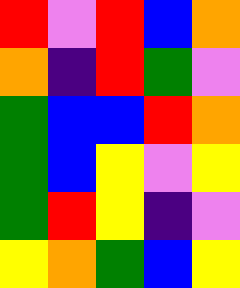[["red", "violet", "red", "blue", "orange"], ["orange", "indigo", "red", "green", "violet"], ["green", "blue", "blue", "red", "orange"], ["green", "blue", "yellow", "violet", "yellow"], ["green", "red", "yellow", "indigo", "violet"], ["yellow", "orange", "green", "blue", "yellow"]]